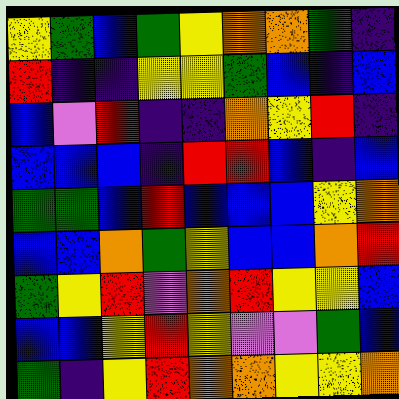[["yellow", "green", "blue", "green", "yellow", "orange", "orange", "green", "indigo"], ["red", "indigo", "indigo", "yellow", "yellow", "green", "blue", "indigo", "blue"], ["blue", "violet", "red", "indigo", "indigo", "orange", "yellow", "red", "indigo"], ["blue", "blue", "blue", "indigo", "red", "red", "blue", "indigo", "blue"], ["green", "green", "blue", "red", "blue", "blue", "blue", "yellow", "orange"], ["blue", "blue", "orange", "green", "yellow", "blue", "blue", "orange", "red"], ["green", "yellow", "red", "violet", "orange", "red", "yellow", "yellow", "blue"], ["blue", "blue", "yellow", "red", "yellow", "violet", "violet", "green", "blue"], ["green", "indigo", "yellow", "red", "orange", "orange", "yellow", "yellow", "orange"]]